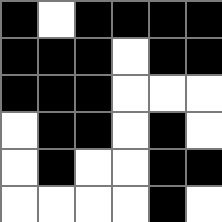[["black", "white", "black", "black", "black", "black"], ["black", "black", "black", "white", "black", "black"], ["black", "black", "black", "white", "white", "white"], ["white", "black", "black", "white", "black", "white"], ["white", "black", "white", "white", "black", "black"], ["white", "white", "white", "white", "black", "white"]]